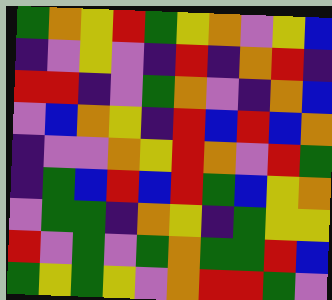[["green", "orange", "yellow", "red", "green", "yellow", "orange", "violet", "yellow", "blue"], ["indigo", "violet", "yellow", "violet", "indigo", "red", "indigo", "orange", "red", "indigo"], ["red", "red", "indigo", "violet", "green", "orange", "violet", "indigo", "orange", "blue"], ["violet", "blue", "orange", "yellow", "indigo", "red", "blue", "red", "blue", "orange"], ["indigo", "violet", "violet", "orange", "yellow", "red", "orange", "violet", "red", "green"], ["indigo", "green", "blue", "red", "blue", "red", "green", "blue", "yellow", "orange"], ["violet", "green", "green", "indigo", "orange", "yellow", "indigo", "green", "yellow", "yellow"], ["red", "violet", "green", "violet", "green", "orange", "green", "green", "red", "blue"], ["green", "yellow", "green", "yellow", "violet", "orange", "red", "red", "green", "violet"]]